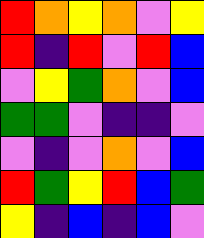[["red", "orange", "yellow", "orange", "violet", "yellow"], ["red", "indigo", "red", "violet", "red", "blue"], ["violet", "yellow", "green", "orange", "violet", "blue"], ["green", "green", "violet", "indigo", "indigo", "violet"], ["violet", "indigo", "violet", "orange", "violet", "blue"], ["red", "green", "yellow", "red", "blue", "green"], ["yellow", "indigo", "blue", "indigo", "blue", "violet"]]